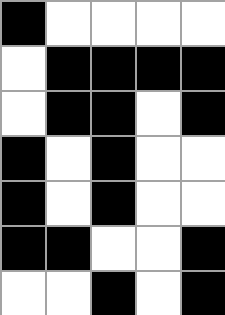[["black", "white", "white", "white", "white"], ["white", "black", "black", "black", "black"], ["white", "black", "black", "white", "black"], ["black", "white", "black", "white", "white"], ["black", "white", "black", "white", "white"], ["black", "black", "white", "white", "black"], ["white", "white", "black", "white", "black"]]